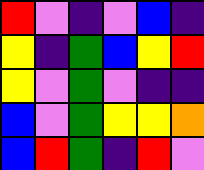[["red", "violet", "indigo", "violet", "blue", "indigo"], ["yellow", "indigo", "green", "blue", "yellow", "red"], ["yellow", "violet", "green", "violet", "indigo", "indigo"], ["blue", "violet", "green", "yellow", "yellow", "orange"], ["blue", "red", "green", "indigo", "red", "violet"]]